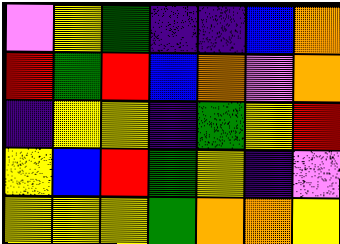[["violet", "yellow", "green", "indigo", "indigo", "blue", "orange"], ["red", "green", "red", "blue", "orange", "violet", "orange"], ["indigo", "yellow", "yellow", "indigo", "green", "yellow", "red"], ["yellow", "blue", "red", "green", "yellow", "indigo", "violet"], ["yellow", "yellow", "yellow", "green", "orange", "orange", "yellow"]]